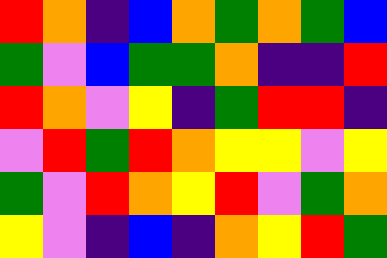[["red", "orange", "indigo", "blue", "orange", "green", "orange", "green", "blue"], ["green", "violet", "blue", "green", "green", "orange", "indigo", "indigo", "red"], ["red", "orange", "violet", "yellow", "indigo", "green", "red", "red", "indigo"], ["violet", "red", "green", "red", "orange", "yellow", "yellow", "violet", "yellow"], ["green", "violet", "red", "orange", "yellow", "red", "violet", "green", "orange"], ["yellow", "violet", "indigo", "blue", "indigo", "orange", "yellow", "red", "green"]]